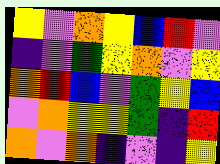[["yellow", "violet", "orange", "yellow", "blue", "red", "violet"], ["indigo", "violet", "green", "yellow", "orange", "violet", "yellow"], ["orange", "red", "blue", "violet", "green", "yellow", "blue"], ["violet", "orange", "yellow", "yellow", "green", "indigo", "red"], ["orange", "violet", "orange", "indigo", "violet", "indigo", "yellow"]]